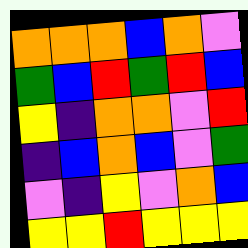[["orange", "orange", "orange", "blue", "orange", "violet"], ["green", "blue", "red", "green", "red", "blue"], ["yellow", "indigo", "orange", "orange", "violet", "red"], ["indigo", "blue", "orange", "blue", "violet", "green"], ["violet", "indigo", "yellow", "violet", "orange", "blue"], ["yellow", "yellow", "red", "yellow", "yellow", "yellow"]]